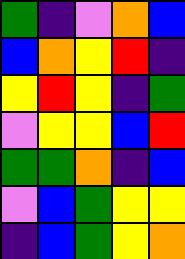[["green", "indigo", "violet", "orange", "blue"], ["blue", "orange", "yellow", "red", "indigo"], ["yellow", "red", "yellow", "indigo", "green"], ["violet", "yellow", "yellow", "blue", "red"], ["green", "green", "orange", "indigo", "blue"], ["violet", "blue", "green", "yellow", "yellow"], ["indigo", "blue", "green", "yellow", "orange"]]